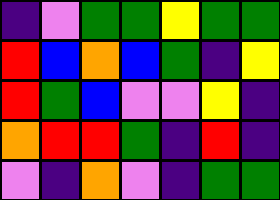[["indigo", "violet", "green", "green", "yellow", "green", "green"], ["red", "blue", "orange", "blue", "green", "indigo", "yellow"], ["red", "green", "blue", "violet", "violet", "yellow", "indigo"], ["orange", "red", "red", "green", "indigo", "red", "indigo"], ["violet", "indigo", "orange", "violet", "indigo", "green", "green"]]